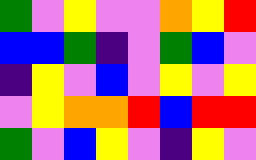[["green", "violet", "yellow", "violet", "violet", "orange", "yellow", "red"], ["blue", "blue", "green", "indigo", "violet", "green", "blue", "violet"], ["indigo", "yellow", "violet", "blue", "violet", "yellow", "violet", "yellow"], ["violet", "yellow", "orange", "orange", "red", "blue", "red", "red"], ["green", "violet", "blue", "yellow", "violet", "indigo", "yellow", "violet"]]